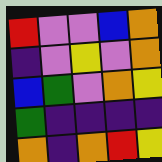[["red", "violet", "violet", "blue", "orange"], ["indigo", "violet", "yellow", "violet", "orange"], ["blue", "green", "violet", "orange", "yellow"], ["green", "indigo", "indigo", "indigo", "indigo"], ["orange", "indigo", "orange", "red", "yellow"]]